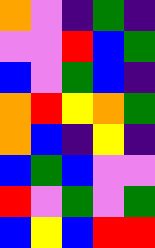[["orange", "violet", "indigo", "green", "indigo"], ["violet", "violet", "red", "blue", "green"], ["blue", "violet", "green", "blue", "indigo"], ["orange", "red", "yellow", "orange", "green"], ["orange", "blue", "indigo", "yellow", "indigo"], ["blue", "green", "blue", "violet", "violet"], ["red", "violet", "green", "violet", "green"], ["blue", "yellow", "blue", "red", "red"]]